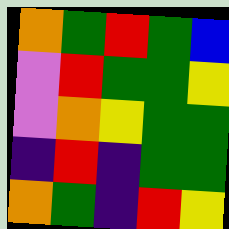[["orange", "green", "red", "green", "blue"], ["violet", "red", "green", "green", "yellow"], ["violet", "orange", "yellow", "green", "green"], ["indigo", "red", "indigo", "green", "green"], ["orange", "green", "indigo", "red", "yellow"]]